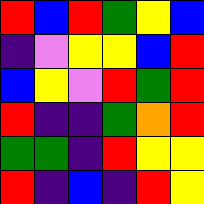[["red", "blue", "red", "green", "yellow", "blue"], ["indigo", "violet", "yellow", "yellow", "blue", "red"], ["blue", "yellow", "violet", "red", "green", "red"], ["red", "indigo", "indigo", "green", "orange", "red"], ["green", "green", "indigo", "red", "yellow", "yellow"], ["red", "indigo", "blue", "indigo", "red", "yellow"]]